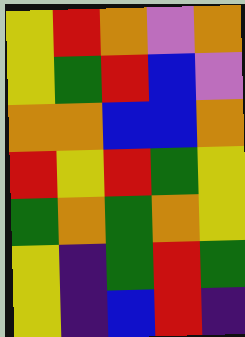[["yellow", "red", "orange", "violet", "orange"], ["yellow", "green", "red", "blue", "violet"], ["orange", "orange", "blue", "blue", "orange"], ["red", "yellow", "red", "green", "yellow"], ["green", "orange", "green", "orange", "yellow"], ["yellow", "indigo", "green", "red", "green"], ["yellow", "indigo", "blue", "red", "indigo"]]